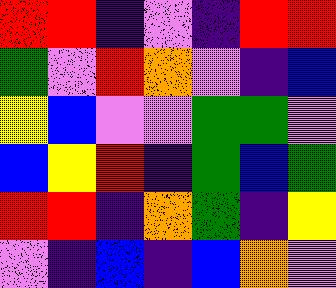[["red", "red", "indigo", "violet", "indigo", "red", "red"], ["green", "violet", "red", "orange", "violet", "indigo", "blue"], ["yellow", "blue", "violet", "violet", "green", "green", "violet"], ["blue", "yellow", "red", "indigo", "green", "blue", "green"], ["red", "red", "indigo", "orange", "green", "indigo", "yellow"], ["violet", "indigo", "blue", "indigo", "blue", "orange", "violet"]]